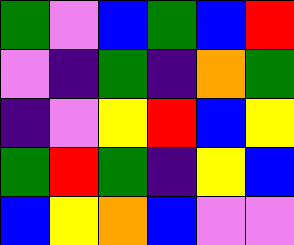[["green", "violet", "blue", "green", "blue", "red"], ["violet", "indigo", "green", "indigo", "orange", "green"], ["indigo", "violet", "yellow", "red", "blue", "yellow"], ["green", "red", "green", "indigo", "yellow", "blue"], ["blue", "yellow", "orange", "blue", "violet", "violet"]]